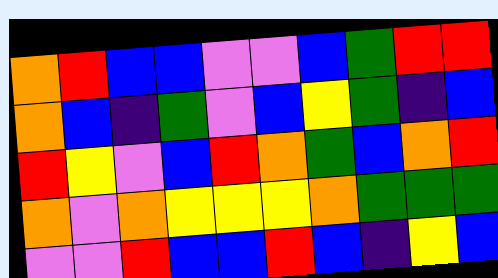[["orange", "red", "blue", "blue", "violet", "violet", "blue", "green", "red", "red"], ["orange", "blue", "indigo", "green", "violet", "blue", "yellow", "green", "indigo", "blue"], ["red", "yellow", "violet", "blue", "red", "orange", "green", "blue", "orange", "red"], ["orange", "violet", "orange", "yellow", "yellow", "yellow", "orange", "green", "green", "green"], ["violet", "violet", "red", "blue", "blue", "red", "blue", "indigo", "yellow", "blue"]]